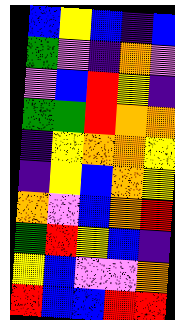[["blue", "yellow", "blue", "indigo", "blue"], ["green", "violet", "indigo", "orange", "violet"], ["violet", "blue", "red", "yellow", "indigo"], ["green", "green", "red", "orange", "orange"], ["indigo", "yellow", "orange", "orange", "yellow"], ["indigo", "yellow", "blue", "orange", "yellow"], ["orange", "violet", "blue", "orange", "red"], ["green", "red", "yellow", "blue", "indigo"], ["yellow", "blue", "violet", "violet", "orange"], ["red", "blue", "blue", "red", "red"]]